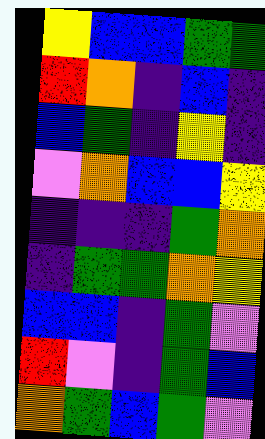[["yellow", "blue", "blue", "green", "green"], ["red", "orange", "indigo", "blue", "indigo"], ["blue", "green", "indigo", "yellow", "indigo"], ["violet", "orange", "blue", "blue", "yellow"], ["indigo", "indigo", "indigo", "green", "orange"], ["indigo", "green", "green", "orange", "yellow"], ["blue", "blue", "indigo", "green", "violet"], ["red", "violet", "indigo", "green", "blue"], ["orange", "green", "blue", "green", "violet"]]